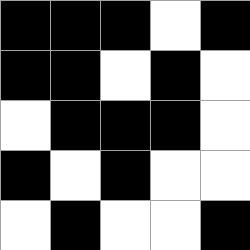[["black", "black", "black", "white", "black"], ["black", "black", "white", "black", "white"], ["white", "black", "black", "black", "white"], ["black", "white", "black", "white", "white"], ["white", "black", "white", "white", "black"]]